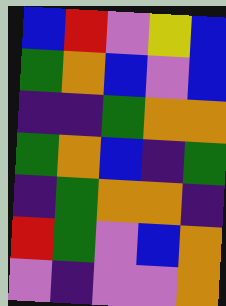[["blue", "red", "violet", "yellow", "blue"], ["green", "orange", "blue", "violet", "blue"], ["indigo", "indigo", "green", "orange", "orange"], ["green", "orange", "blue", "indigo", "green"], ["indigo", "green", "orange", "orange", "indigo"], ["red", "green", "violet", "blue", "orange"], ["violet", "indigo", "violet", "violet", "orange"]]